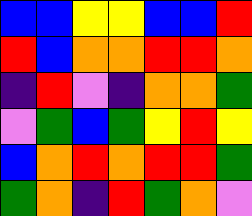[["blue", "blue", "yellow", "yellow", "blue", "blue", "red"], ["red", "blue", "orange", "orange", "red", "red", "orange"], ["indigo", "red", "violet", "indigo", "orange", "orange", "green"], ["violet", "green", "blue", "green", "yellow", "red", "yellow"], ["blue", "orange", "red", "orange", "red", "red", "green"], ["green", "orange", "indigo", "red", "green", "orange", "violet"]]